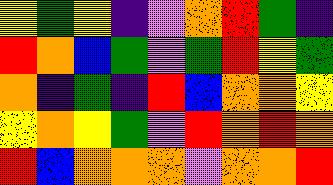[["yellow", "green", "yellow", "indigo", "violet", "orange", "red", "green", "indigo"], ["red", "orange", "blue", "green", "violet", "green", "red", "yellow", "green"], ["orange", "indigo", "green", "indigo", "red", "blue", "orange", "orange", "yellow"], ["yellow", "orange", "yellow", "green", "violet", "red", "orange", "red", "orange"], ["red", "blue", "orange", "orange", "orange", "violet", "orange", "orange", "red"]]